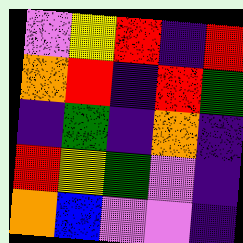[["violet", "yellow", "red", "indigo", "red"], ["orange", "red", "indigo", "red", "green"], ["indigo", "green", "indigo", "orange", "indigo"], ["red", "yellow", "green", "violet", "indigo"], ["orange", "blue", "violet", "violet", "indigo"]]